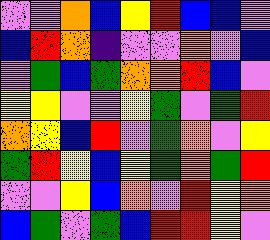[["violet", "violet", "orange", "blue", "yellow", "red", "blue", "blue", "violet"], ["blue", "red", "orange", "indigo", "violet", "violet", "orange", "violet", "blue"], ["violet", "green", "blue", "green", "orange", "orange", "red", "blue", "violet"], ["yellow", "yellow", "violet", "violet", "yellow", "green", "violet", "green", "red"], ["orange", "yellow", "blue", "red", "violet", "green", "orange", "violet", "yellow"], ["green", "red", "yellow", "blue", "yellow", "green", "orange", "green", "red"], ["violet", "violet", "yellow", "blue", "orange", "violet", "red", "yellow", "orange"], ["blue", "green", "violet", "green", "blue", "red", "red", "yellow", "violet"]]